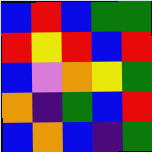[["blue", "red", "blue", "green", "green"], ["red", "yellow", "red", "blue", "red"], ["blue", "violet", "orange", "yellow", "green"], ["orange", "indigo", "green", "blue", "red"], ["blue", "orange", "blue", "indigo", "green"]]